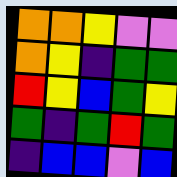[["orange", "orange", "yellow", "violet", "violet"], ["orange", "yellow", "indigo", "green", "green"], ["red", "yellow", "blue", "green", "yellow"], ["green", "indigo", "green", "red", "green"], ["indigo", "blue", "blue", "violet", "blue"]]